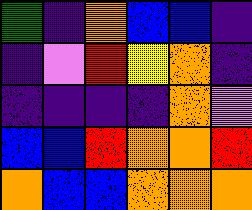[["green", "indigo", "orange", "blue", "blue", "indigo"], ["indigo", "violet", "red", "yellow", "orange", "indigo"], ["indigo", "indigo", "indigo", "indigo", "orange", "violet"], ["blue", "blue", "red", "orange", "orange", "red"], ["orange", "blue", "blue", "orange", "orange", "orange"]]